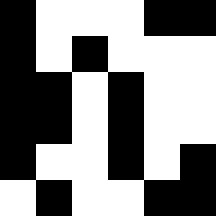[["black", "white", "white", "white", "black", "black"], ["black", "white", "black", "white", "white", "white"], ["black", "black", "white", "black", "white", "white"], ["black", "black", "white", "black", "white", "white"], ["black", "white", "white", "black", "white", "black"], ["white", "black", "white", "white", "black", "black"]]